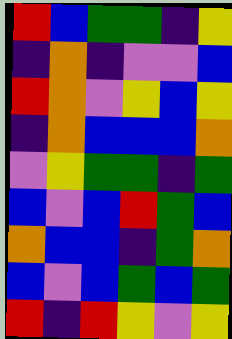[["red", "blue", "green", "green", "indigo", "yellow"], ["indigo", "orange", "indigo", "violet", "violet", "blue"], ["red", "orange", "violet", "yellow", "blue", "yellow"], ["indigo", "orange", "blue", "blue", "blue", "orange"], ["violet", "yellow", "green", "green", "indigo", "green"], ["blue", "violet", "blue", "red", "green", "blue"], ["orange", "blue", "blue", "indigo", "green", "orange"], ["blue", "violet", "blue", "green", "blue", "green"], ["red", "indigo", "red", "yellow", "violet", "yellow"]]